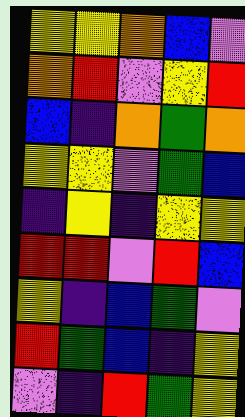[["yellow", "yellow", "orange", "blue", "violet"], ["orange", "red", "violet", "yellow", "red"], ["blue", "indigo", "orange", "green", "orange"], ["yellow", "yellow", "violet", "green", "blue"], ["indigo", "yellow", "indigo", "yellow", "yellow"], ["red", "red", "violet", "red", "blue"], ["yellow", "indigo", "blue", "green", "violet"], ["red", "green", "blue", "indigo", "yellow"], ["violet", "indigo", "red", "green", "yellow"]]